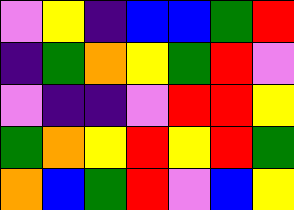[["violet", "yellow", "indigo", "blue", "blue", "green", "red"], ["indigo", "green", "orange", "yellow", "green", "red", "violet"], ["violet", "indigo", "indigo", "violet", "red", "red", "yellow"], ["green", "orange", "yellow", "red", "yellow", "red", "green"], ["orange", "blue", "green", "red", "violet", "blue", "yellow"]]